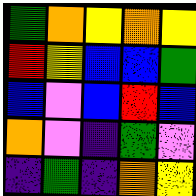[["green", "orange", "yellow", "orange", "yellow"], ["red", "yellow", "blue", "blue", "green"], ["blue", "violet", "blue", "red", "blue"], ["orange", "violet", "indigo", "green", "violet"], ["indigo", "green", "indigo", "orange", "yellow"]]